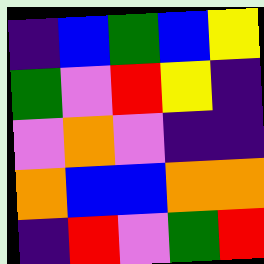[["indigo", "blue", "green", "blue", "yellow"], ["green", "violet", "red", "yellow", "indigo"], ["violet", "orange", "violet", "indigo", "indigo"], ["orange", "blue", "blue", "orange", "orange"], ["indigo", "red", "violet", "green", "red"]]